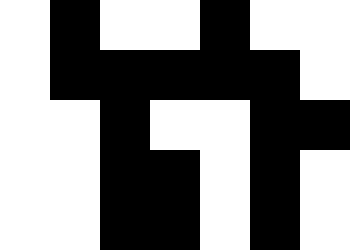[["white", "black", "white", "white", "black", "white", "white"], ["white", "black", "black", "black", "black", "black", "white"], ["white", "white", "black", "white", "white", "black", "black"], ["white", "white", "black", "black", "white", "black", "white"], ["white", "white", "black", "black", "white", "black", "white"]]